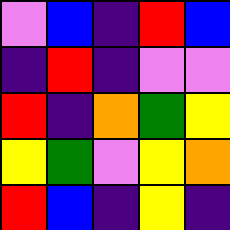[["violet", "blue", "indigo", "red", "blue"], ["indigo", "red", "indigo", "violet", "violet"], ["red", "indigo", "orange", "green", "yellow"], ["yellow", "green", "violet", "yellow", "orange"], ["red", "blue", "indigo", "yellow", "indigo"]]